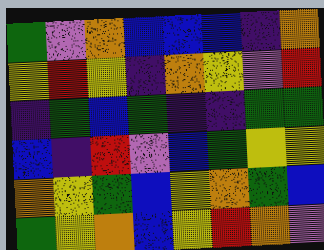[["green", "violet", "orange", "blue", "blue", "blue", "indigo", "orange"], ["yellow", "red", "yellow", "indigo", "orange", "yellow", "violet", "red"], ["indigo", "green", "blue", "green", "indigo", "indigo", "green", "green"], ["blue", "indigo", "red", "violet", "blue", "green", "yellow", "yellow"], ["orange", "yellow", "green", "blue", "yellow", "orange", "green", "blue"], ["green", "yellow", "orange", "blue", "yellow", "red", "orange", "violet"]]